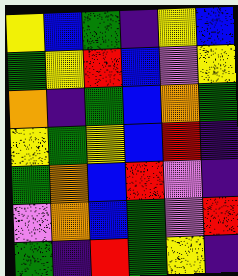[["yellow", "blue", "green", "indigo", "yellow", "blue"], ["green", "yellow", "red", "blue", "violet", "yellow"], ["orange", "indigo", "green", "blue", "orange", "green"], ["yellow", "green", "yellow", "blue", "red", "indigo"], ["green", "orange", "blue", "red", "violet", "indigo"], ["violet", "orange", "blue", "green", "violet", "red"], ["green", "indigo", "red", "green", "yellow", "indigo"]]